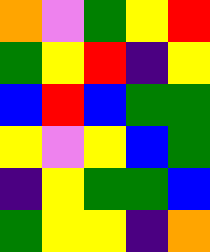[["orange", "violet", "green", "yellow", "red"], ["green", "yellow", "red", "indigo", "yellow"], ["blue", "red", "blue", "green", "green"], ["yellow", "violet", "yellow", "blue", "green"], ["indigo", "yellow", "green", "green", "blue"], ["green", "yellow", "yellow", "indigo", "orange"]]